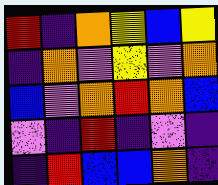[["red", "indigo", "orange", "yellow", "blue", "yellow"], ["indigo", "orange", "violet", "yellow", "violet", "orange"], ["blue", "violet", "orange", "red", "orange", "blue"], ["violet", "indigo", "red", "indigo", "violet", "indigo"], ["indigo", "red", "blue", "blue", "orange", "indigo"]]